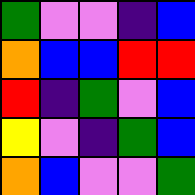[["green", "violet", "violet", "indigo", "blue"], ["orange", "blue", "blue", "red", "red"], ["red", "indigo", "green", "violet", "blue"], ["yellow", "violet", "indigo", "green", "blue"], ["orange", "blue", "violet", "violet", "green"]]